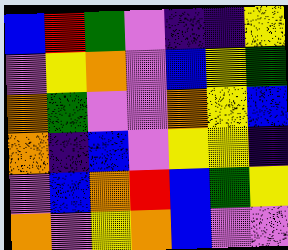[["blue", "red", "green", "violet", "indigo", "indigo", "yellow"], ["violet", "yellow", "orange", "violet", "blue", "yellow", "green"], ["orange", "green", "violet", "violet", "orange", "yellow", "blue"], ["orange", "indigo", "blue", "violet", "yellow", "yellow", "indigo"], ["violet", "blue", "orange", "red", "blue", "green", "yellow"], ["orange", "violet", "yellow", "orange", "blue", "violet", "violet"]]